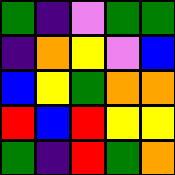[["green", "indigo", "violet", "green", "green"], ["indigo", "orange", "yellow", "violet", "blue"], ["blue", "yellow", "green", "orange", "orange"], ["red", "blue", "red", "yellow", "yellow"], ["green", "indigo", "red", "green", "orange"]]